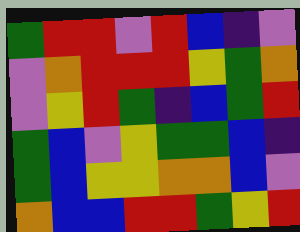[["green", "red", "red", "violet", "red", "blue", "indigo", "violet"], ["violet", "orange", "red", "red", "red", "yellow", "green", "orange"], ["violet", "yellow", "red", "green", "indigo", "blue", "green", "red"], ["green", "blue", "violet", "yellow", "green", "green", "blue", "indigo"], ["green", "blue", "yellow", "yellow", "orange", "orange", "blue", "violet"], ["orange", "blue", "blue", "red", "red", "green", "yellow", "red"]]